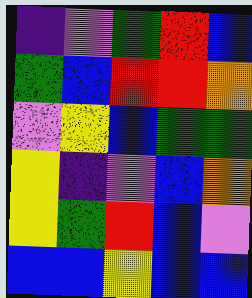[["indigo", "violet", "green", "red", "blue"], ["green", "blue", "red", "red", "orange"], ["violet", "yellow", "blue", "green", "green"], ["yellow", "indigo", "violet", "blue", "orange"], ["yellow", "green", "red", "blue", "violet"], ["blue", "blue", "yellow", "blue", "blue"]]